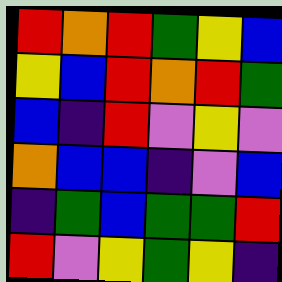[["red", "orange", "red", "green", "yellow", "blue"], ["yellow", "blue", "red", "orange", "red", "green"], ["blue", "indigo", "red", "violet", "yellow", "violet"], ["orange", "blue", "blue", "indigo", "violet", "blue"], ["indigo", "green", "blue", "green", "green", "red"], ["red", "violet", "yellow", "green", "yellow", "indigo"]]